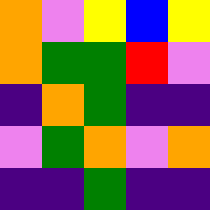[["orange", "violet", "yellow", "blue", "yellow"], ["orange", "green", "green", "red", "violet"], ["indigo", "orange", "green", "indigo", "indigo"], ["violet", "green", "orange", "violet", "orange"], ["indigo", "indigo", "green", "indigo", "indigo"]]